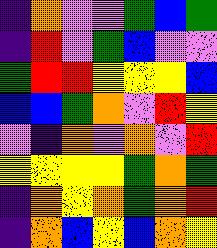[["indigo", "orange", "violet", "violet", "green", "blue", "green"], ["indigo", "red", "violet", "green", "blue", "violet", "violet"], ["green", "red", "red", "yellow", "yellow", "yellow", "blue"], ["blue", "blue", "green", "orange", "violet", "red", "yellow"], ["violet", "indigo", "orange", "violet", "orange", "violet", "red"], ["yellow", "yellow", "yellow", "yellow", "green", "orange", "green"], ["indigo", "orange", "yellow", "orange", "green", "orange", "red"], ["indigo", "orange", "blue", "yellow", "blue", "orange", "yellow"]]